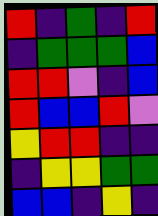[["red", "indigo", "green", "indigo", "red"], ["indigo", "green", "green", "green", "blue"], ["red", "red", "violet", "indigo", "blue"], ["red", "blue", "blue", "red", "violet"], ["yellow", "red", "red", "indigo", "indigo"], ["indigo", "yellow", "yellow", "green", "green"], ["blue", "blue", "indigo", "yellow", "indigo"]]